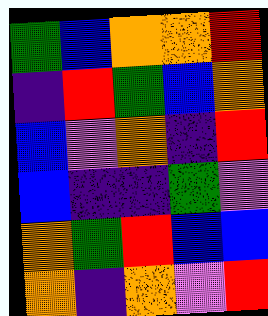[["green", "blue", "orange", "orange", "red"], ["indigo", "red", "green", "blue", "orange"], ["blue", "violet", "orange", "indigo", "red"], ["blue", "indigo", "indigo", "green", "violet"], ["orange", "green", "red", "blue", "blue"], ["orange", "indigo", "orange", "violet", "red"]]